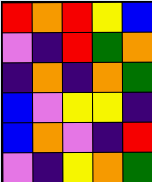[["red", "orange", "red", "yellow", "blue"], ["violet", "indigo", "red", "green", "orange"], ["indigo", "orange", "indigo", "orange", "green"], ["blue", "violet", "yellow", "yellow", "indigo"], ["blue", "orange", "violet", "indigo", "red"], ["violet", "indigo", "yellow", "orange", "green"]]